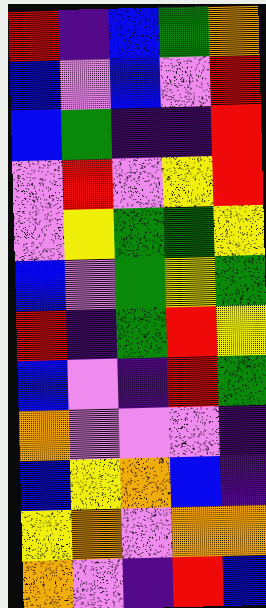[["red", "indigo", "blue", "green", "orange"], ["blue", "violet", "blue", "violet", "red"], ["blue", "green", "indigo", "indigo", "red"], ["violet", "red", "violet", "yellow", "red"], ["violet", "yellow", "green", "green", "yellow"], ["blue", "violet", "green", "yellow", "green"], ["red", "indigo", "green", "red", "yellow"], ["blue", "violet", "indigo", "red", "green"], ["orange", "violet", "violet", "violet", "indigo"], ["blue", "yellow", "orange", "blue", "indigo"], ["yellow", "orange", "violet", "orange", "orange"], ["orange", "violet", "indigo", "red", "blue"]]